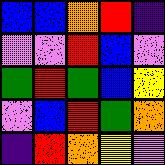[["blue", "blue", "orange", "red", "indigo"], ["violet", "violet", "red", "blue", "violet"], ["green", "red", "green", "blue", "yellow"], ["violet", "blue", "red", "green", "orange"], ["indigo", "red", "orange", "yellow", "violet"]]